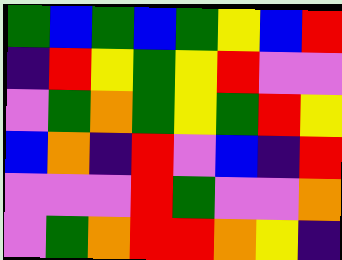[["green", "blue", "green", "blue", "green", "yellow", "blue", "red"], ["indigo", "red", "yellow", "green", "yellow", "red", "violet", "violet"], ["violet", "green", "orange", "green", "yellow", "green", "red", "yellow"], ["blue", "orange", "indigo", "red", "violet", "blue", "indigo", "red"], ["violet", "violet", "violet", "red", "green", "violet", "violet", "orange"], ["violet", "green", "orange", "red", "red", "orange", "yellow", "indigo"]]